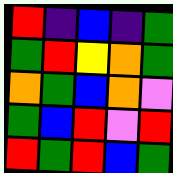[["red", "indigo", "blue", "indigo", "green"], ["green", "red", "yellow", "orange", "green"], ["orange", "green", "blue", "orange", "violet"], ["green", "blue", "red", "violet", "red"], ["red", "green", "red", "blue", "green"]]